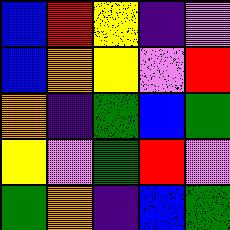[["blue", "red", "yellow", "indigo", "violet"], ["blue", "orange", "yellow", "violet", "red"], ["orange", "indigo", "green", "blue", "green"], ["yellow", "violet", "green", "red", "violet"], ["green", "orange", "indigo", "blue", "green"]]